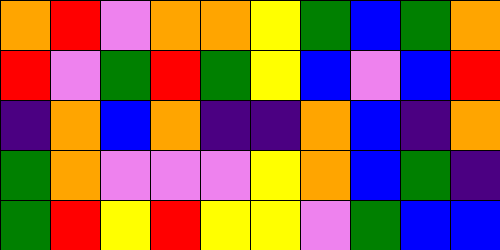[["orange", "red", "violet", "orange", "orange", "yellow", "green", "blue", "green", "orange"], ["red", "violet", "green", "red", "green", "yellow", "blue", "violet", "blue", "red"], ["indigo", "orange", "blue", "orange", "indigo", "indigo", "orange", "blue", "indigo", "orange"], ["green", "orange", "violet", "violet", "violet", "yellow", "orange", "blue", "green", "indigo"], ["green", "red", "yellow", "red", "yellow", "yellow", "violet", "green", "blue", "blue"]]